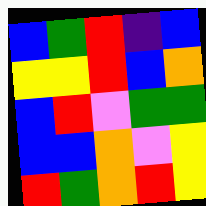[["blue", "green", "red", "indigo", "blue"], ["yellow", "yellow", "red", "blue", "orange"], ["blue", "red", "violet", "green", "green"], ["blue", "blue", "orange", "violet", "yellow"], ["red", "green", "orange", "red", "yellow"]]